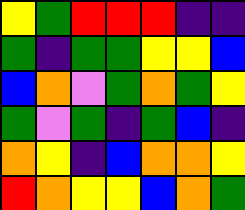[["yellow", "green", "red", "red", "red", "indigo", "indigo"], ["green", "indigo", "green", "green", "yellow", "yellow", "blue"], ["blue", "orange", "violet", "green", "orange", "green", "yellow"], ["green", "violet", "green", "indigo", "green", "blue", "indigo"], ["orange", "yellow", "indigo", "blue", "orange", "orange", "yellow"], ["red", "orange", "yellow", "yellow", "blue", "orange", "green"]]